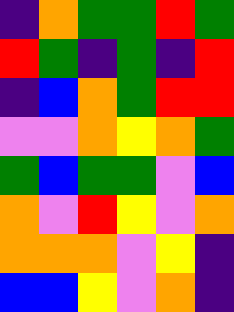[["indigo", "orange", "green", "green", "red", "green"], ["red", "green", "indigo", "green", "indigo", "red"], ["indigo", "blue", "orange", "green", "red", "red"], ["violet", "violet", "orange", "yellow", "orange", "green"], ["green", "blue", "green", "green", "violet", "blue"], ["orange", "violet", "red", "yellow", "violet", "orange"], ["orange", "orange", "orange", "violet", "yellow", "indigo"], ["blue", "blue", "yellow", "violet", "orange", "indigo"]]